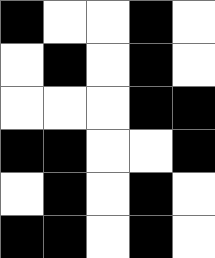[["black", "white", "white", "black", "white"], ["white", "black", "white", "black", "white"], ["white", "white", "white", "black", "black"], ["black", "black", "white", "white", "black"], ["white", "black", "white", "black", "white"], ["black", "black", "white", "black", "white"]]